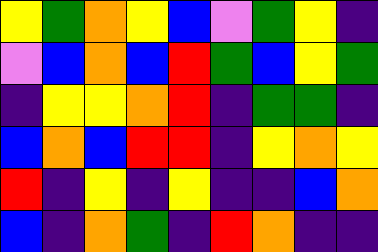[["yellow", "green", "orange", "yellow", "blue", "violet", "green", "yellow", "indigo"], ["violet", "blue", "orange", "blue", "red", "green", "blue", "yellow", "green"], ["indigo", "yellow", "yellow", "orange", "red", "indigo", "green", "green", "indigo"], ["blue", "orange", "blue", "red", "red", "indigo", "yellow", "orange", "yellow"], ["red", "indigo", "yellow", "indigo", "yellow", "indigo", "indigo", "blue", "orange"], ["blue", "indigo", "orange", "green", "indigo", "red", "orange", "indigo", "indigo"]]